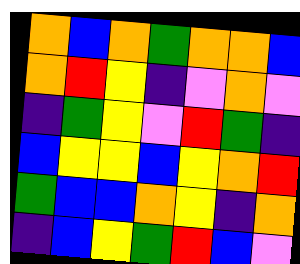[["orange", "blue", "orange", "green", "orange", "orange", "blue"], ["orange", "red", "yellow", "indigo", "violet", "orange", "violet"], ["indigo", "green", "yellow", "violet", "red", "green", "indigo"], ["blue", "yellow", "yellow", "blue", "yellow", "orange", "red"], ["green", "blue", "blue", "orange", "yellow", "indigo", "orange"], ["indigo", "blue", "yellow", "green", "red", "blue", "violet"]]